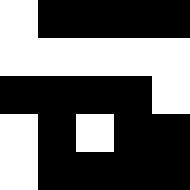[["white", "black", "black", "black", "black"], ["white", "white", "white", "white", "white"], ["black", "black", "black", "black", "white"], ["white", "black", "white", "black", "black"], ["white", "black", "black", "black", "black"]]